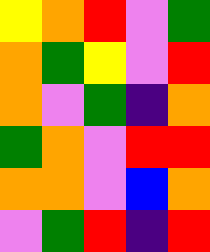[["yellow", "orange", "red", "violet", "green"], ["orange", "green", "yellow", "violet", "red"], ["orange", "violet", "green", "indigo", "orange"], ["green", "orange", "violet", "red", "red"], ["orange", "orange", "violet", "blue", "orange"], ["violet", "green", "red", "indigo", "red"]]